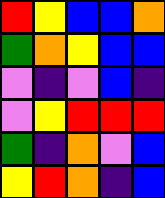[["red", "yellow", "blue", "blue", "orange"], ["green", "orange", "yellow", "blue", "blue"], ["violet", "indigo", "violet", "blue", "indigo"], ["violet", "yellow", "red", "red", "red"], ["green", "indigo", "orange", "violet", "blue"], ["yellow", "red", "orange", "indigo", "blue"]]